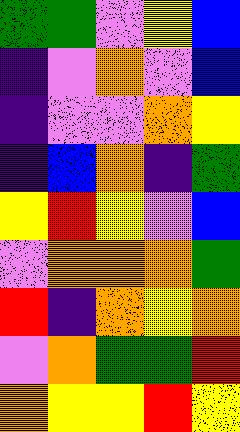[["green", "green", "violet", "yellow", "blue"], ["indigo", "violet", "orange", "violet", "blue"], ["indigo", "violet", "violet", "orange", "yellow"], ["indigo", "blue", "orange", "indigo", "green"], ["yellow", "red", "yellow", "violet", "blue"], ["violet", "orange", "orange", "orange", "green"], ["red", "indigo", "orange", "yellow", "orange"], ["violet", "orange", "green", "green", "red"], ["orange", "yellow", "yellow", "red", "yellow"]]